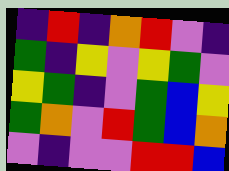[["indigo", "red", "indigo", "orange", "red", "violet", "indigo"], ["green", "indigo", "yellow", "violet", "yellow", "green", "violet"], ["yellow", "green", "indigo", "violet", "green", "blue", "yellow"], ["green", "orange", "violet", "red", "green", "blue", "orange"], ["violet", "indigo", "violet", "violet", "red", "red", "blue"]]